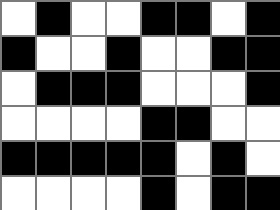[["white", "black", "white", "white", "black", "black", "white", "black"], ["black", "white", "white", "black", "white", "white", "black", "black"], ["white", "black", "black", "black", "white", "white", "white", "black"], ["white", "white", "white", "white", "black", "black", "white", "white"], ["black", "black", "black", "black", "black", "white", "black", "white"], ["white", "white", "white", "white", "black", "white", "black", "black"]]